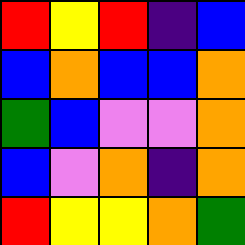[["red", "yellow", "red", "indigo", "blue"], ["blue", "orange", "blue", "blue", "orange"], ["green", "blue", "violet", "violet", "orange"], ["blue", "violet", "orange", "indigo", "orange"], ["red", "yellow", "yellow", "orange", "green"]]